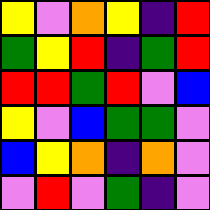[["yellow", "violet", "orange", "yellow", "indigo", "red"], ["green", "yellow", "red", "indigo", "green", "red"], ["red", "red", "green", "red", "violet", "blue"], ["yellow", "violet", "blue", "green", "green", "violet"], ["blue", "yellow", "orange", "indigo", "orange", "violet"], ["violet", "red", "violet", "green", "indigo", "violet"]]